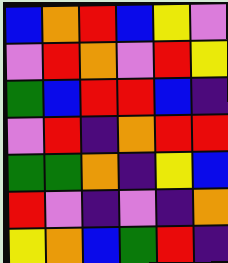[["blue", "orange", "red", "blue", "yellow", "violet"], ["violet", "red", "orange", "violet", "red", "yellow"], ["green", "blue", "red", "red", "blue", "indigo"], ["violet", "red", "indigo", "orange", "red", "red"], ["green", "green", "orange", "indigo", "yellow", "blue"], ["red", "violet", "indigo", "violet", "indigo", "orange"], ["yellow", "orange", "blue", "green", "red", "indigo"]]